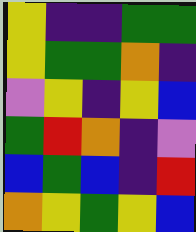[["yellow", "indigo", "indigo", "green", "green"], ["yellow", "green", "green", "orange", "indigo"], ["violet", "yellow", "indigo", "yellow", "blue"], ["green", "red", "orange", "indigo", "violet"], ["blue", "green", "blue", "indigo", "red"], ["orange", "yellow", "green", "yellow", "blue"]]